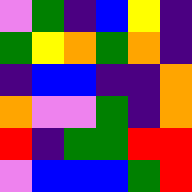[["violet", "green", "indigo", "blue", "yellow", "indigo"], ["green", "yellow", "orange", "green", "orange", "indigo"], ["indigo", "blue", "blue", "indigo", "indigo", "orange"], ["orange", "violet", "violet", "green", "indigo", "orange"], ["red", "indigo", "green", "green", "red", "red"], ["violet", "blue", "blue", "blue", "green", "red"]]